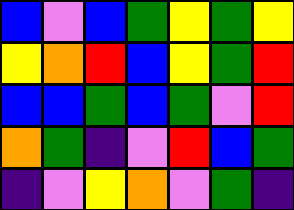[["blue", "violet", "blue", "green", "yellow", "green", "yellow"], ["yellow", "orange", "red", "blue", "yellow", "green", "red"], ["blue", "blue", "green", "blue", "green", "violet", "red"], ["orange", "green", "indigo", "violet", "red", "blue", "green"], ["indigo", "violet", "yellow", "orange", "violet", "green", "indigo"]]